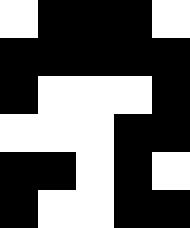[["white", "black", "black", "black", "white"], ["black", "black", "black", "black", "black"], ["black", "white", "white", "white", "black"], ["white", "white", "white", "black", "black"], ["black", "black", "white", "black", "white"], ["black", "white", "white", "black", "black"]]